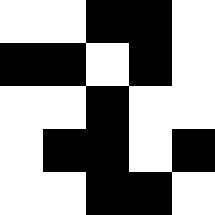[["white", "white", "black", "black", "white"], ["black", "black", "white", "black", "white"], ["white", "white", "black", "white", "white"], ["white", "black", "black", "white", "black"], ["white", "white", "black", "black", "white"]]